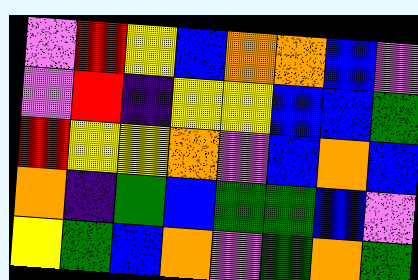[["violet", "red", "yellow", "blue", "orange", "orange", "blue", "violet"], ["violet", "red", "indigo", "yellow", "yellow", "blue", "blue", "green"], ["red", "yellow", "yellow", "orange", "violet", "blue", "orange", "blue"], ["orange", "indigo", "green", "blue", "green", "green", "blue", "violet"], ["yellow", "green", "blue", "orange", "violet", "green", "orange", "green"]]